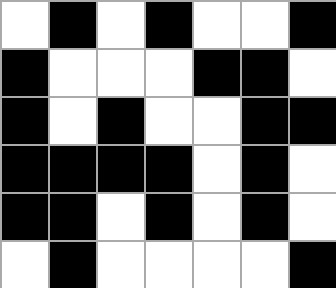[["white", "black", "white", "black", "white", "white", "black"], ["black", "white", "white", "white", "black", "black", "white"], ["black", "white", "black", "white", "white", "black", "black"], ["black", "black", "black", "black", "white", "black", "white"], ["black", "black", "white", "black", "white", "black", "white"], ["white", "black", "white", "white", "white", "white", "black"]]